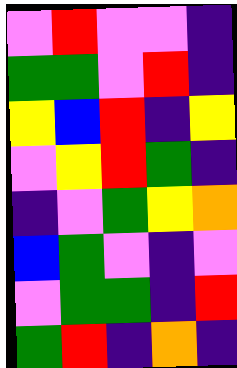[["violet", "red", "violet", "violet", "indigo"], ["green", "green", "violet", "red", "indigo"], ["yellow", "blue", "red", "indigo", "yellow"], ["violet", "yellow", "red", "green", "indigo"], ["indigo", "violet", "green", "yellow", "orange"], ["blue", "green", "violet", "indigo", "violet"], ["violet", "green", "green", "indigo", "red"], ["green", "red", "indigo", "orange", "indigo"]]